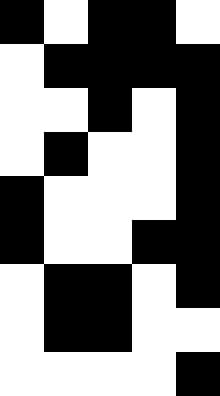[["black", "white", "black", "black", "white"], ["white", "black", "black", "black", "black"], ["white", "white", "black", "white", "black"], ["white", "black", "white", "white", "black"], ["black", "white", "white", "white", "black"], ["black", "white", "white", "black", "black"], ["white", "black", "black", "white", "black"], ["white", "black", "black", "white", "white"], ["white", "white", "white", "white", "black"]]